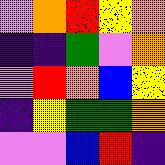[["violet", "orange", "red", "yellow", "orange"], ["indigo", "indigo", "green", "violet", "orange"], ["violet", "red", "orange", "blue", "yellow"], ["indigo", "yellow", "green", "green", "orange"], ["violet", "violet", "blue", "red", "indigo"]]